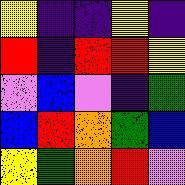[["yellow", "indigo", "indigo", "yellow", "indigo"], ["red", "indigo", "red", "red", "yellow"], ["violet", "blue", "violet", "indigo", "green"], ["blue", "red", "orange", "green", "blue"], ["yellow", "green", "orange", "red", "violet"]]